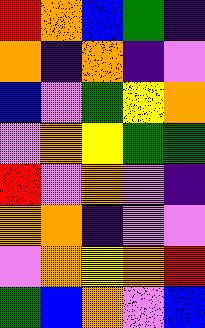[["red", "orange", "blue", "green", "indigo"], ["orange", "indigo", "orange", "indigo", "violet"], ["blue", "violet", "green", "yellow", "orange"], ["violet", "orange", "yellow", "green", "green"], ["red", "violet", "orange", "violet", "indigo"], ["orange", "orange", "indigo", "violet", "violet"], ["violet", "orange", "yellow", "orange", "red"], ["green", "blue", "orange", "violet", "blue"]]